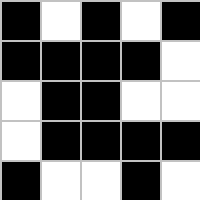[["black", "white", "black", "white", "black"], ["black", "black", "black", "black", "white"], ["white", "black", "black", "white", "white"], ["white", "black", "black", "black", "black"], ["black", "white", "white", "black", "white"]]